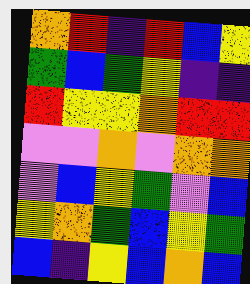[["orange", "red", "indigo", "red", "blue", "yellow"], ["green", "blue", "green", "yellow", "indigo", "indigo"], ["red", "yellow", "yellow", "orange", "red", "red"], ["violet", "violet", "orange", "violet", "orange", "orange"], ["violet", "blue", "yellow", "green", "violet", "blue"], ["yellow", "orange", "green", "blue", "yellow", "green"], ["blue", "indigo", "yellow", "blue", "orange", "blue"]]